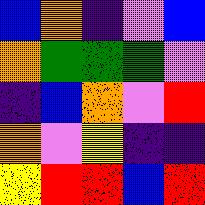[["blue", "orange", "indigo", "violet", "blue"], ["orange", "green", "green", "green", "violet"], ["indigo", "blue", "orange", "violet", "red"], ["orange", "violet", "yellow", "indigo", "indigo"], ["yellow", "red", "red", "blue", "red"]]